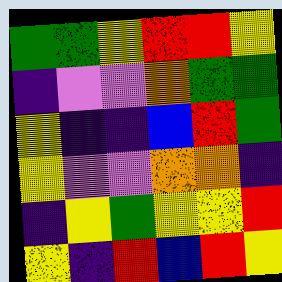[["green", "green", "yellow", "red", "red", "yellow"], ["indigo", "violet", "violet", "orange", "green", "green"], ["yellow", "indigo", "indigo", "blue", "red", "green"], ["yellow", "violet", "violet", "orange", "orange", "indigo"], ["indigo", "yellow", "green", "yellow", "yellow", "red"], ["yellow", "indigo", "red", "blue", "red", "yellow"]]